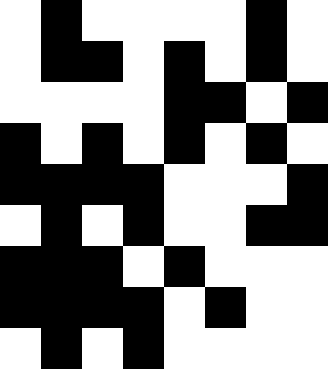[["white", "black", "white", "white", "white", "white", "black", "white"], ["white", "black", "black", "white", "black", "white", "black", "white"], ["white", "white", "white", "white", "black", "black", "white", "black"], ["black", "white", "black", "white", "black", "white", "black", "white"], ["black", "black", "black", "black", "white", "white", "white", "black"], ["white", "black", "white", "black", "white", "white", "black", "black"], ["black", "black", "black", "white", "black", "white", "white", "white"], ["black", "black", "black", "black", "white", "black", "white", "white"], ["white", "black", "white", "black", "white", "white", "white", "white"]]